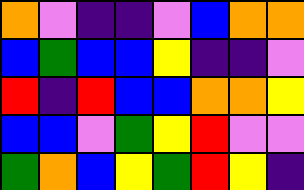[["orange", "violet", "indigo", "indigo", "violet", "blue", "orange", "orange"], ["blue", "green", "blue", "blue", "yellow", "indigo", "indigo", "violet"], ["red", "indigo", "red", "blue", "blue", "orange", "orange", "yellow"], ["blue", "blue", "violet", "green", "yellow", "red", "violet", "violet"], ["green", "orange", "blue", "yellow", "green", "red", "yellow", "indigo"]]